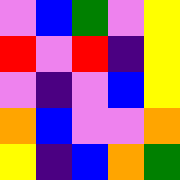[["violet", "blue", "green", "violet", "yellow"], ["red", "violet", "red", "indigo", "yellow"], ["violet", "indigo", "violet", "blue", "yellow"], ["orange", "blue", "violet", "violet", "orange"], ["yellow", "indigo", "blue", "orange", "green"]]